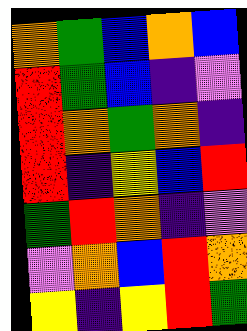[["orange", "green", "blue", "orange", "blue"], ["red", "green", "blue", "indigo", "violet"], ["red", "orange", "green", "orange", "indigo"], ["red", "indigo", "yellow", "blue", "red"], ["green", "red", "orange", "indigo", "violet"], ["violet", "orange", "blue", "red", "orange"], ["yellow", "indigo", "yellow", "red", "green"]]